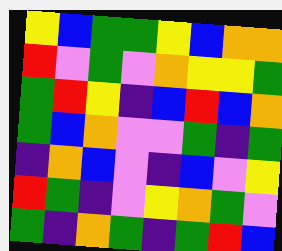[["yellow", "blue", "green", "green", "yellow", "blue", "orange", "orange"], ["red", "violet", "green", "violet", "orange", "yellow", "yellow", "green"], ["green", "red", "yellow", "indigo", "blue", "red", "blue", "orange"], ["green", "blue", "orange", "violet", "violet", "green", "indigo", "green"], ["indigo", "orange", "blue", "violet", "indigo", "blue", "violet", "yellow"], ["red", "green", "indigo", "violet", "yellow", "orange", "green", "violet"], ["green", "indigo", "orange", "green", "indigo", "green", "red", "blue"]]